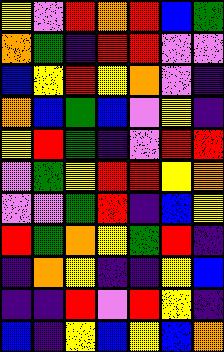[["yellow", "violet", "red", "orange", "red", "blue", "green"], ["orange", "green", "indigo", "red", "red", "violet", "violet"], ["blue", "yellow", "red", "yellow", "orange", "violet", "indigo"], ["orange", "blue", "green", "blue", "violet", "yellow", "indigo"], ["yellow", "red", "green", "indigo", "violet", "red", "red"], ["violet", "green", "yellow", "red", "red", "yellow", "orange"], ["violet", "violet", "green", "red", "indigo", "blue", "yellow"], ["red", "green", "orange", "yellow", "green", "red", "indigo"], ["indigo", "orange", "yellow", "indigo", "indigo", "yellow", "blue"], ["indigo", "indigo", "red", "violet", "red", "yellow", "indigo"], ["blue", "indigo", "yellow", "blue", "yellow", "blue", "orange"]]